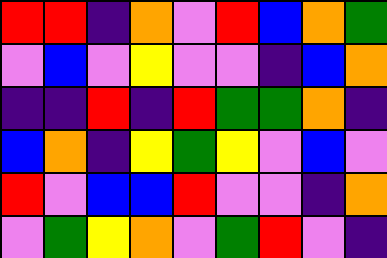[["red", "red", "indigo", "orange", "violet", "red", "blue", "orange", "green"], ["violet", "blue", "violet", "yellow", "violet", "violet", "indigo", "blue", "orange"], ["indigo", "indigo", "red", "indigo", "red", "green", "green", "orange", "indigo"], ["blue", "orange", "indigo", "yellow", "green", "yellow", "violet", "blue", "violet"], ["red", "violet", "blue", "blue", "red", "violet", "violet", "indigo", "orange"], ["violet", "green", "yellow", "orange", "violet", "green", "red", "violet", "indigo"]]